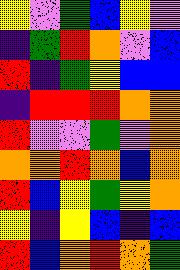[["yellow", "violet", "green", "blue", "yellow", "violet"], ["indigo", "green", "red", "orange", "violet", "blue"], ["red", "indigo", "green", "yellow", "blue", "blue"], ["indigo", "red", "red", "red", "orange", "orange"], ["red", "violet", "violet", "green", "violet", "orange"], ["orange", "orange", "red", "orange", "blue", "orange"], ["red", "blue", "yellow", "green", "yellow", "orange"], ["yellow", "indigo", "yellow", "blue", "indigo", "blue"], ["red", "blue", "orange", "red", "orange", "green"]]